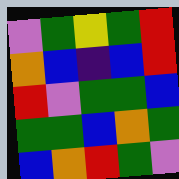[["violet", "green", "yellow", "green", "red"], ["orange", "blue", "indigo", "blue", "red"], ["red", "violet", "green", "green", "blue"], ["green", "green", "blue", "orange", "green"], ["blue", "orange", "red", "green", "violet"]]